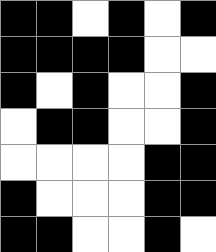[["black", "black", "white", "black", "white", "black"], ["black", "black", "black", "black", "white", "white"], ["black", "white", "black", "white", "white", "black"], ["white", "black", "black", "white", "white", "black"], ["white", "white", "white", "white", "black", "black"], ["black", "white", "white", "white", "black", "black"], ["black", "black", "white", "white", "black", "white"]]